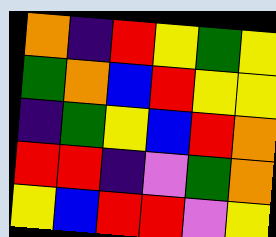[["orange", "indigo", "red", "yellow", "green", "yellow"], ["green", "orange", "blue", "red", "yellow", "yellow"], ["indigo", "green", "yellow", "blue", "red", "orange"], ["red", "red", "indigo", "violet", "green", "orange"], ["yellow", "blue", "red", "red", "violet", "yellow"]]